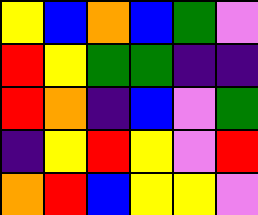[["yellow", "blue", "orange", "blue", "green", "violet"], ["red", "yellow", "green", "green", "indigo", "indigo"], ["red", "orange", "indigo", "blue", "violet", "green"], ["indigo", "yellow", "red", "yellow", "violet", "red"], ["orange", "red", "blue", "yellow", "yellow", "violet"]]